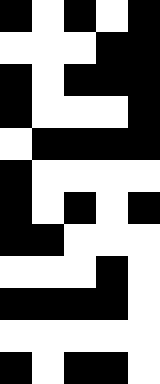[["black", "white", "black", "white", "black"], ["white", "white", "white", "black", "black"], ["black", "white", "black", "black", "black"], ["black", "white", "white", "white", "black"], ["white", "black", "black", "black", "black"], ["black", "white", "white", "white", "white"], ["black", "white", "black", "white", "black"], ["black", "black", "white", "white", "white"], ["white", "white", "white", "black", "white"], ["black", "black", "black", "black", "white"], ["white", "white", "white", "white", "white"], ["black", "white", "black", "black", "white"]]